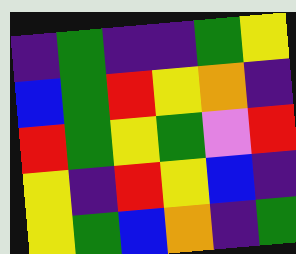[["indigo", "green", "indigo", "indigo", "green", "yellow"], ["blue", "green", "red", "yellow", "orange", "indigo"], ["red", "green", "yellow", "green", "violet", "red"], ["yellow", "indigo", "red", "yellow", "blue", "indigo"], ["yellow", "green", "blue", "orange", "indigo", "green"]]